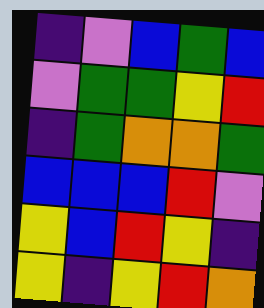[["indigo", "violet", "blue", "green", "blue"], ["violet", "green", "green", "yellow", "red"], ["indigo", "green", "orange", "orange", "green"], ["blue", "blue", "blue", "red", "violet"], ["yellow", "blue", "red", "yellow", "indigo"], ["yellow", "indigo", "yellow", "red", "orange"]]